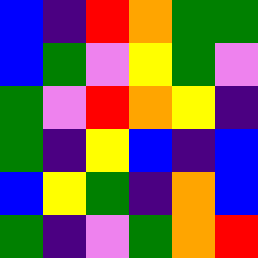[["blue", "indigo", "red", "orange", "green", "green"], ["blue", "green", "violet", "yellow", "green", "violet"], ["green", "violet", "red", "orange", "yellow", "indigo"], ["green", "indigo", "yellow", "blue", "indigo", "blue"], ["blue", "yellow", "green", "indigo", "orange", "blue"], ["green", "indigo", "violet", "green", "orange", "red"]]